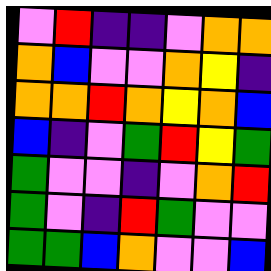[["violet", "red", "indigo", "indigo", "violet", "orange", "orange"], ["orange", "blue", "violet", "violet", "orange", "yellow", "indigo"], ["orange", "orange", "red", "orange", "yellow", "orange", "blue"], ["blue", "indigo", "violet", "green", "red", "yellow", "green"], ["green", "violet", "violet", "indigo", "violet", "orange", "red"], ["green", "violet", "indigo", "red", "green", "violet", "violet"], ["green", "green", "blue", "orange", "violet", "violet", "blue"]]